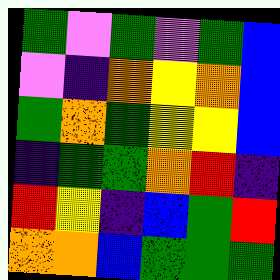[["green", "violet", "green", "violet", "green", "blue"], ["violet", "indigo", "orange", "yellow", "orange", "blue"], ["green", "orange", "green", "yellow", "yellow", "blue"], ["indigo", "green", "green", "orange", "red", "indigo"], ["red", "yellow", "indigo", "blue", "green", "red"], ["orange", "orange", "blue", "green", "green", "green"]]